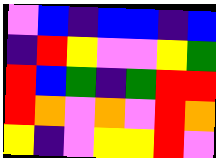[["violet", "blue", "indigo", "blue", "blue", "indigo", "blue"], ["indigo", "red", "yellow", "violet", "violet", "yellow", "green"], ["red", "blue", "green", "indigo", "green", "red", "red"], ["red", "orange", "violet", "orange", "violet", "red", "orange"], ["yellow", "indigo", "violet", "yellow", "yellow", "red", "violet"]]